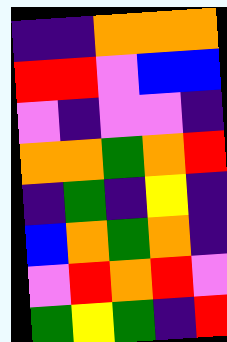[["indigo", "indigo", "orange", "orange", "orange"], ["red", "red", "violet", "blue", "blue"], ["violet", "indigo", "violet", "violet", "indigo"], ["orange", "orange", "green", "orange", "red"], ["indigo", "green", "indigo", "yellow", "indigo"], ["blue", "orange", "green", "orange", "indigo"], ["violet", "red", "orange", "red", "violet"], ["green", "yellow", "green", "indigo", "red"]]